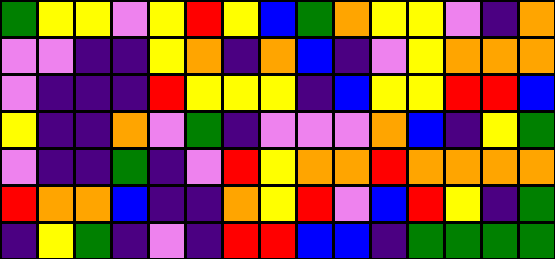[["green", "yellow", "yellow", "violet", "yellow", "red", "yellow", "blue", "green", "orange", "yellow", "yellow", "violet", "indigo", "orange"], ["violet", "violet", "indigo", "indigo", "yellow", "orange", "indigo", "orange", "blue", "indigo", "violet", "yellow", "orange", "orange", "orange"], ["violet", "indigo", "indigo", "indigo", "red", "yellow", "yellow", "yellow", "indigo", "blue", "yellow", "yellow", "red", "red", "blue"], ["yellow", "indigo", "indigo", "orange", "violet", "green", "indigo", "violet", "violet", "violet", "orange", "blue", "indigo", "yellow", "green"], ["violet", "indigo", "indigo", "green", "indigo", "violet", "red", "yellow", "orange", "orange", "red", "orange", "orange", "orange", "orange"], ["red", "orange", "orange", "blue", "indigo", "indigo", "orange", "yellow", "red", "violet", "blue", "red", "yellow", "indigo", "green"], ["indigo", "yellow", "green", "indigo", "violet", "indigo", "red", "red", "blue", "blue", "indigo", "green", "green", "green", "green"]]